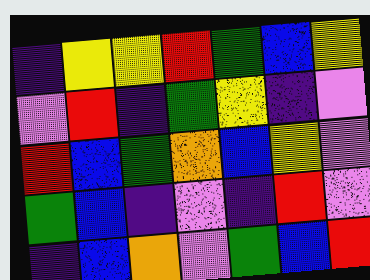[["indigo", "yellow", "yellow", "red", "green", "blue", "yellow"], ["violet", "red", "indigo", "green", "yellow", "indigo", "violet"], ["red", "blue", "green", "orange", "blue", "yellow", "violet"], ["green", "blue", "indigo", "violet", "indigo", "red", "violet"], ["indigo", "blue", "orange", "violet", "green", "blue", "red"]]